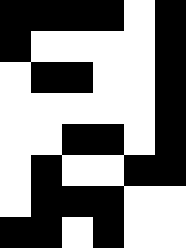[["black", "black", "black", "black", "white", "black"], ["black", "white", "white", "white", "white", "black"], ["white", "black", "black", "white", "white", "black"], ["white", "white", "white", "white", "white", "black"], ["white", "white", "black", "black", "white", "black"], ["white", "black", "white", "white", "black", "black"], ["white", "black", "black", "black", "white", "white"], ["black", "black", "white", "black", "white", "white"]]